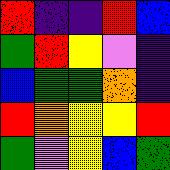[["red", "indigo", "indigo", "red", "blue"], ["green", "red", "yellow", "violet", "indigo"], ["blue", "green", "green", "orange", "indigo"], ["red", "orange", "yellow", "yellow", "red"], ["green", "violet", "yellow", "blue", "green"]]